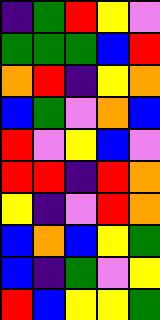[["indigo", "green", "red", "yellow", "violet"], ["green", "green", "green", "blue", "red"], ["orange", "red", "indigo", "yellow", "orange"], ["blue", "green", "violet", "orange", "blue"], ["red", "violet", "yellow", "blue", "violet"], ["red", "red", "indigo", "red", "orange"], ["yellow", "indigo", "violet", "red", "orange"], ["blue", "orange", "blue", "yellow", "green"], ["blue", "indigo", "green", "violet", "yellow"], ["red", "blue", "yellow", "yellow", "green"]]